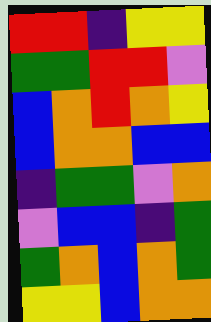[["red", "red", "indigo", "yellow", "yellow"], ["green", "green", "red", "red", "violet"], ["blue", "orange", "red", "orange", "yellow"], ["blue", "orange", "orange", "blue", "blue"], ["indigo", "green", "green", "violet", "orange"], ["violet", "blue", "blue", "indigo", "green"], ["green", "orange", "blue", "orange", "green"], ["yellow", "yellow", "blue", "orange", "orange"]]